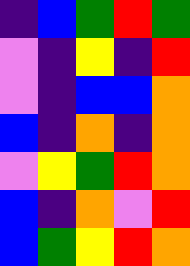[["indigo", "blue", "green", "red", "green"], ["violet", "indigo", "yellow", "indigo", "red"], ["violet", "indigo", "blue", "blue", "orange"], ["blue", "indigo", "orange", "indigo", "orange"], ["violet", "yellow", "green", "red", "orange"], ["blue", "indigo", "orange", "violet", "red"], ["blue", "green", "yellow", "red", "orange"]]